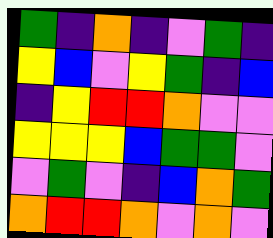[["green", "indigo", "orange", "indigo", "violet", "green", "indigo"], ["yellow", "blue", "violet", "yellow", "green", "indigo", "blue"], ["indigo", "yellow", "red", "red", "orange", "violet", "violet"], ["yellow", "yellow", "yellow", "blue", "green", "green", "violet"], ["violet", "green", "violet", "indigo", "blue", "orange", "green"], ["orange", "red", "red", "orange", "violet", "orange", "violet"]]